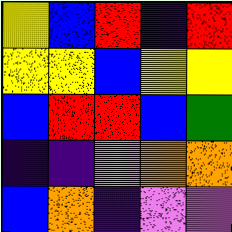[["yellow", "blue", "red", "indigo", "red"], ["yellow", "yellow", "blue", "yellow", "yellow"], ["blue", "red", "red", "blue", "green"], ["indigo", "indigo", "violet", "orange", "orange"], ["blue", "orange", "indigo", "violet", "violet"]]